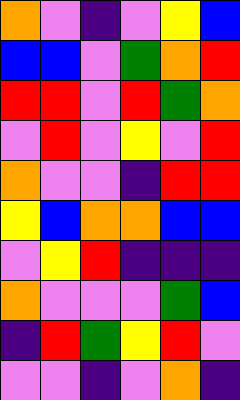[["orange", "violet", "indigo", "violet", "yellow", "blue"], ["blue", "blue", "violet", "green", "orange", "red"], ["red", "red", "violet", "red", "green", "orange"], ["violet", "red", "violet", "yellow", "violet", "red"], ["orange", "violet", "violet", "indigo", "red", "red"], ["yellow", "blue", "orange", "orange", "blue", "blue"], ["violet", "yellow", "red", "indigo", "indigo", "indigo"], ["orange", "violet", "violet", "violet", "green", "blue"], ["indigo", "red", "green", "yellow", "red", "violet"], ["violet", "violet", "indigo", "violet", "orange", "indigo"]]